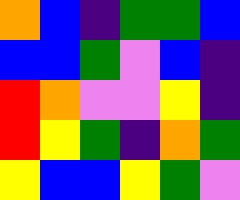[["orange", "blue", "indigo", "green", "green", "blue"], ["blue", "blue", "green", "violet", "blue", "indigo"], ["red", "orange", "violet", "violet", "yellow", "indigo"], ["red", "yellow", "green", "indigo", "orange", "green"], ["yellow", "blue", "blue", "yellow", "green", "violet"]]